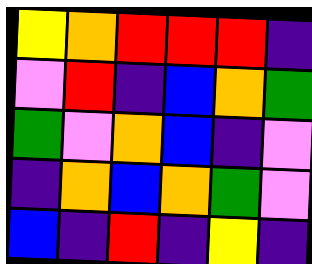[["yellow", "orange", "red", "red", "red", "indigo"], ["violet", "red", "indigo", "blue", "orange", "green"], ["green", "violet", "orange", "blue", "indigo", "violet"], ["indigo", "orange", "blue", "orange", "green", "violet"], ["blue", "indigo", "red", "indigo", "yellow", "indigo"]]